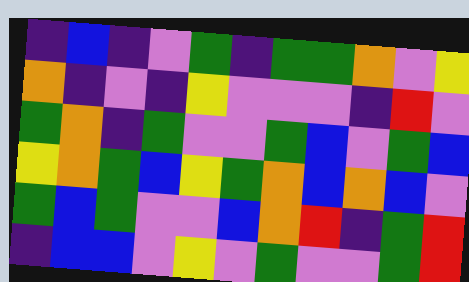[["indigo", "blue", "indigo", "violet", "green", "indigo", "green", "green", "orange", "violet", "yellow"], ["orange", "indigo", "violet", "indigo", "yellow", "violet", "violet", "violet", "indigo", "red", "violet"], ["green", "orange", "indigo", "green", "violet", "violet", "green", "blue", "violet", "green", "blue"], ["yellow", "orange", "green", "blue", "yellow", "green", "orange", "blue", "orange", "blue", "violet"], ["green", "blue", "green", "violet", "violet", "blue", "orange", "red", "indigo", "green", "red"], ["indigo", "blue", "blue", "violet", "yellow", "violet", "green", "violet", "violet", "green", "red"]]